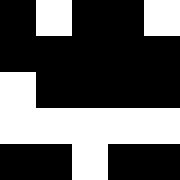[["black", "white", "black", "black", "white"], ["black", "black", "black", "black", "black"], ["white", "black", "black", "black", "black"], ["white", "white", "white", "white", "white"], ["black", "black", "white", "black", "black"]]